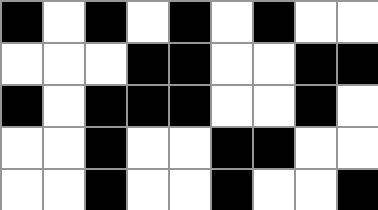[["black", "white", "black", "white", "black", "white", "black", "white", "white"], ["white", "white", "white", "black", "black", "white", "white", "black", "black"], ["black", "white", "black", "black", "black", "white", "white", "black", "white"], ["white", "white", "black", "white", "white", "black", "black", "white", "white"], ["white", "white", "black", "white", "white", "black", "white", "white", "black"]]